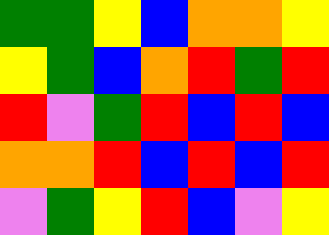[["green", "green", "yellow", "blue", "orange", "orange", "yellow"], ["yellow", "green", "blue", "orange", "red", "green", "red"], ["red", "violet", "green", "red", "blue", "red", "blue"], ["orange", "orange", "red", "blue", "red", "blue", "red"], ["violet", "green", "yellow", "red", "blue", "violet", "yellow"]]